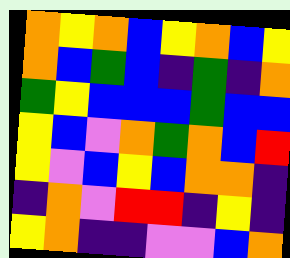[["orange", "yellow", "orange", "blue", "yellow", "orange", "blue", "yellow"], ["orange", "blue", "green", "blue", "indigo", "green", "indigo", "orange"], ["green", "yellow", "blue", "blue", "blue", "green", "blue", "blue"], ["yellow", "blue", "violet", "orange", "green", "orange", "blue", "red"], ["yellow", "violet", "blue", "yellow", "blue", "orange", "orange", "indigo"], ["indigo", "orange", "violet", "red", "red", "indigo", "yellow", "indigo"], ["yellow", "orange", "indigo", "indigo", "violet", "violet", "blue", "orange"]]